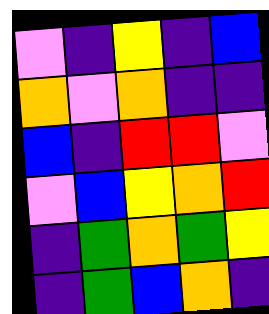[["violet", "indigo", "yellow", "indigo", "blue"], ["orange", "violet", "orange", "indigo", "indigo"], ["blue", "indigo", "red", "red", "violet"], ["violet", "blue", "yellow", "orange", "red"], ["indigo", "green", "orange", "green", "yellow"], ["indigo", "green", "blue", "orange", "indigo"]]